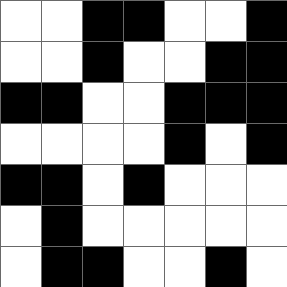[["white", "white", "black", "black", "white", "white", "black"], ["white", "white", "black", "white", "white", "black", "black"], ["black", "black", "white", "white", "black", "black", "black"], ["white", "white", "white", "white", "black", "white", "black"], ["black", "black", "white", "black", "white", "white", "white"], ["white", "black", "white", "white", "white", "white", "white"], ["white", "black", "black", "white", "white", "black", "white"]]